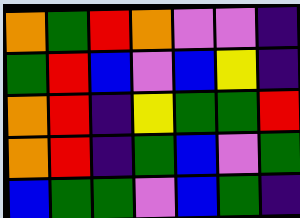[["orange", "green", "red", "orange", "violet", "violet", "indigo"], ["green", "red", "blue", "violet", "blue", "yellow", "indigo"], ["orange", "red", "indigo", "yellow", "green", "green", "red"], ["orange", "red", "indigo", "green", "blue", "violet", "green"], ["blue", "green", "green", "violet", "blue", "green", "indigo"]]